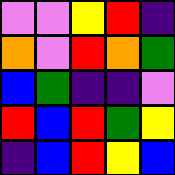[["violet", "violet", "yellow", "red", "indigo"], ["orange", "violet", "red", "orange", "green"], ["blue", "green", "indigo", "indigo", "violet"], ["red", "blue", "red", "green", "yellow"], ["indigo", "blue", "red", "yellow", "blue"]]